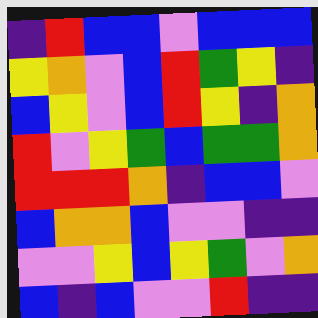[["indigo", "red", "blue", "blue", "violet", "blue", "blue", "blue"], ["yellow", "orange", "violet", "blue", "red", "green", "yellow", "indigo"], ["blue", "yellow", "violet", "blue", "red", "yellow", "indigo", "orange"], ["red", "violet", "yellow", "green", "blue", "green", "green", "orange"], ["red", "red", "red", "orange", "indigo", "blue", "blue", "violet"], ["blue", "orange", "orange", "blue", "violet", "violet", "indigo", "indigo"], ["violet", "violet", "yellow", "blue", "yellow", "green", "violet", "orange"], ["blue", "indigo", "blue", "violet", "violet", "red", "indigo", "indigo"]]